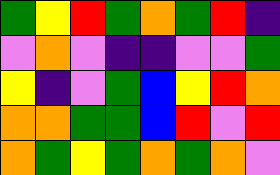[["green", "yellow", "red", "green", "orange", "green", "red", "indigo"], ["violet", "orange", "violet", "indigo", "indigo", "violet", "violet", "green"], ["yellow", "indigo", "violet", "green", "blue", "yellow", "red", "orange"], ["orange", "orange", "green", "green", "blue", "red", "violet", "red"], ["orange", "green", "yellow", "green", "orange", "green", "orange", "violet"]]